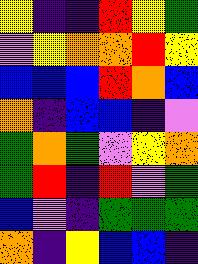[["yellow", "indigo", "indigo", "red", "yellow", "green"], ["violet", "yellow", "orange", "orange", "red", "yellow"], ["blue", "blue", "blue", "red", "orange", "blue"], ["orange", "indigo", "blue", "blue", "indigo", "violet"], ["green", "orange", "green", "violet", "yellow", "orange"], ["green", "red", "indigo", "red", "violet", "green"], ["blue", "violet", "indigo", "green", "green", "green"], ["orange", "indigo", "yellow", "blue", "blue", "indigo"]]